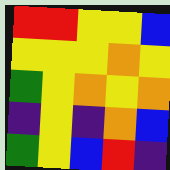[["red", "red", "yellow", "yellow", "blue"], ["yellow", "yellow", "yellow", "orange", "yellow"], ["green", "yellow", "orange", "yellow", "orange"], ["indigo", "yellow", "indigo", "orange", "blue"], ["green", "yellow", "blue", "red", "indigo"]]